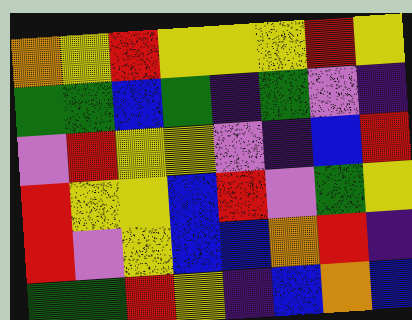[["orange", "yellow", "red", "yellow", "yellow", "yellow", "red", "yellow"], ["green", "green", "blue", "green", "indigo", "green", "violet", "indigo"], ["violet", "red", "yellow", "yellow", "violet", "indigo", "blue", "red"], ["red", "yellow", "yellow", "blue", "red", "violet", "green", "yellow"], ["red", "violet", "yellow", "blue", "blue", "orange", "red", "indigo"], ["green", "green", "red", "yellow", "indigo", "blue", "orange", "blue"]]